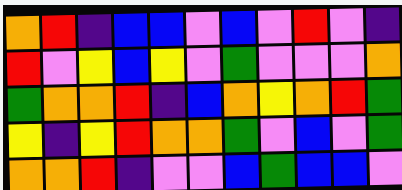[["orange", "red", "indigo", "blue", "blue", "violet", "blue", "violet", "red", "violet", "indigo"], ["red", "violet", "yellow", "blue", "yellow", "violet", "green", "violet", "violet", "violet", "orange"], ["green", "orange", "orange", "red", "indigo", "blue", "orange", "yellow", "orange", "red", "green"], ["yellow", "indigo", "yellow", "red", "orange", "orange", "green", "violet", "blue", "violet", "green"], ["orange", "orange", "red", "indigo", "violet", "violet", "blue", "green", "blue", "blue", "violet"]]